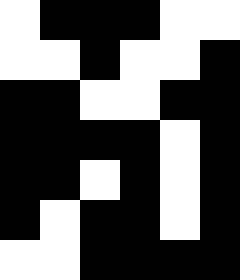[["white", "black", "black", "black", "white", "white"], ["white", "white", "black", "white", "white", "black"], ["black", "black", "white", "white", "black", "black"], ["black", "black", "black", "black", "white", "black"], ["black", "black", "white", "black", "white", "black"], ["black", "white", "black", "black", "white", "black"], ["white", "white", "black", "black", "black", "black"]]